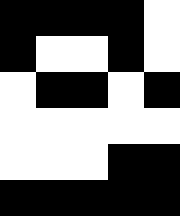[["black", "black", "black", "black", "white"], ["black", "white", "white", "black", "white"], ["white", "black", "black", "white", "black"], ["white", "white", "white", "white", "white"], ["white", "white", "white", "black", "black"], ["black", "black", "black", "black", "black"]]